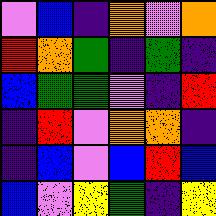[["violet", "blue", "indigo", "orange", "violet", "orange"], ["red", "orange", "green", "indigo", "green", "indigo"], ["blue", "green", "green", "violet", "indigo", "red"], ["indigo", "red", "violet", "orange", "orange", "indigo"], ["indigo", "blue", "violet", "blue", "red", "blue"], ["blue", "violet", "yellow", "green", "indigo", "yellow"]]